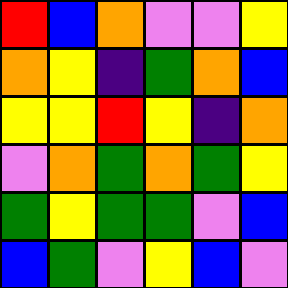[["red", "blue", "orange", "violet", "violet", "yellow"], ["orange", "yellow", "indigo", "green", "orange", "blue"], ["yellow", "yellow", "red", "yellow", "indigo", "orange"], ["violet", "orange", "green", "orange", "green", "yellow"], ["green", "yellow", "green", "green", "violet", "blue"], ["blue", "green", "violet", "yellow", "blue", "violet"]]